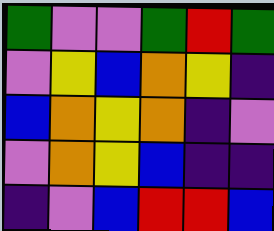[["green", "violet", "violet", "green", "red", "green"], ["violet", "yellow", "blue", "orange", "yellow", "indigo"], ["blue", "orange", "yellow", "orange", "indigo", "violet"], ["violet", "orange", "yellow", "blue", "indigo", "indigo"], ["indigo", "violet", "blue", "red", "red", "blue"]]